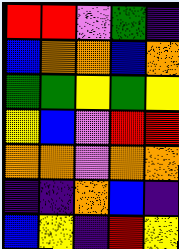[["red", "red", "violet", "green", "indigo"], ["blue", "orange", "orange", "blue", "orange"], ["green", "green", "yellow", "green", "yellow"], ["yellow", "blue", "violet", "red", "red"], ["orange", "orange", "violet", "orange", "orange"], ["indigo", "indigo", "orange", "blue", "indigo"], ["blue", "yellow", "indigo", "red", "yellow"]]